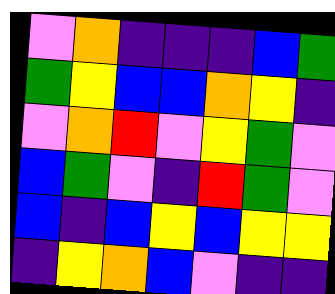[["violet", "orange", "indigo", "indigo", "indigo", "blue", "green"], ["green", "yellow", "blue", "blue", "orange", "yellow", "indigo"], ["violet", "orange", "red", "violet", "yellow", "green", "violet"], ["blue", "green", "violet", "indigo", "red", "green", "violet"], ["blue", "indigo", "blue", "yellow", "blue", "yellow", "yellow"], ["indigo", "yellow", "orange", "blue", "violet", "indigo", "indigo"]]